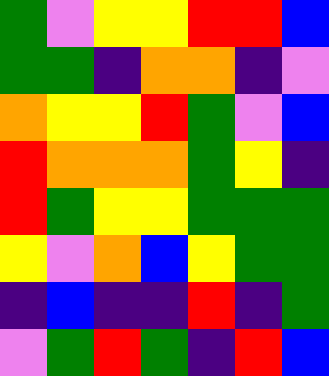[["green", "violet", "yellow", "yellow", "red", "red", "blue"], ["green", "green", "indigo", "orange", "orange", "indigo", "violet"], ["orange", "yellow", "yellow", "red", "green", "violet", "blue"], ["red", "orange", "orange", "orange", "green", "yellow", "indigo"], ["red", "green", "yellow", "yellow", "green", "green", "green"], ["yellow", "violet", "orange", "blue", "yellow", "green", "green"], ["indigo", "blue", "indigo", "indigo", "red", "indigo", "green"], ["violet", "green", "red", "green", "indigo", "red", "blue"]]